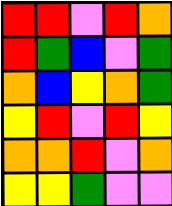[["red", "red", "violet", "red", "orange"], ["red", "green", "blue", "violet", "green"], ["orange", "blue", "yellow", "orange", "green"], ["yellow", "red", "violet", "red", "yellow"], ["orange", "orange", "red", "violet", "orange"], ["yellow", "yellow", "green", "violet", "violet"]]